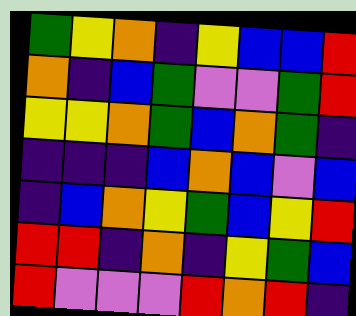[["green", "yellow", "orange", "indigo", "yellow", "blue", "blue", "red"], ["orange", "indigo", "blue", "green", "violet", "violet", "green", "red"], ["yellow", "yellow", "orange", "green", "blue", "orange", "green", "indigo"], ["indigo", "indigo", "indigo", "blue", "orange", "blue", "violet", "blue"], ["indigo", "blue", "orange", "yellow", "green", "blue", "yellow", "red"], ["red", "red", "indigo", "orange", "indigo", "yellow", "green", "blue"], ["red", "violet", "violet", "violet", "red", "orange", "red", "indigo"]]